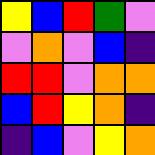[["yellow", "blue", "red", "green", "violet"], ["violet", "orange", "violet", "blue", "indigo"], ["red", "red", "violet", "orange", "orange"], ["blue", "red", "yellow", "orange", "indigo"], ["indigo", "blue", "violet", "yellow", "orange"]]